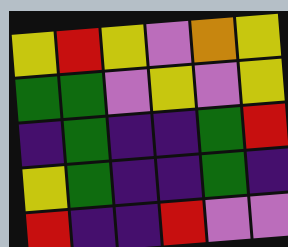[["yellow", "red", "yellow", "violet", "orange", "yellow"], ["green", "green", "violet", "yellow", "violet", "yellow"], ["indigo", "green", "indigo", "indigo", "green", "red"], ["yellow", "green", "indigo", "indigo", "green", "indigo"], ["red", "indigo", "indigo", "red", "violet", "violet"]]